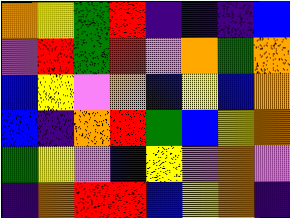[["orange", "yellow", "green", "red", "indigo", "indigo", "indigo", "blue"], ["violet", "red", "green", "red", "violet", "orange", "green", "orange"], ["blue", "yellow", "violet", "orange", "blue", "yellow", "blue", "orange"], ["blue", "indigo", "orange", "red", "green", "blue", "yellow", "orange"], ["green", "yellow", "violet", "blue", "yellow", "violet", "orange", "violet"], ["indigo", "orange", "red", "red", "blue", "yellow", "orange", "indigo"]]